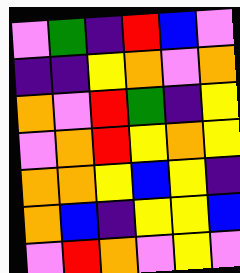[["violet", "green", "indigo", "red", "blue", "violet"], ["indigo", "indigo", "yellow", "orange", "violet", "orange"], ["orange", "violet", "red", "green", "indigo", "yellow"], ["violet", "orange", "red", "yellow", "orange", "yellow"], ["orange", "orange", "yellow", "blue", "yellow", "indigo"], ["orange", "blue", "indigo", "yellow", "yellow", "blue"], ["violet", "red", "orange", "violet", "yellow", "violet"]]